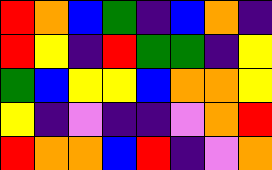[["red", "orange", "blue", "green", "indigo", "blue", "orange", "indigo"], ["red", "yellow", "indigo", "red", "green", "green", "indigo", "yellow"], ["green", "blue", "yellow", "yellow", "blue", "orange", "orange", "yellow"], ["yellow", "indigo", "violet", "indigo", "indigo", "violet", "orange", "red"], ["red", "orange", "orange", "blue", "red", "indigo", "violet", "orange"]]